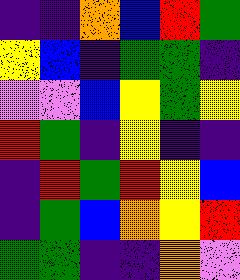[["indigo", "indigo", "orange", "blue", "red", "green"], ["yellow", "blue", "indigo", "green", "green", "indigo"], ["violet", "violet", "blue", "yellow", "green", "yellow"], ["red", "green", "indigo", "yellow", "indigo", "indigo"], ["indigo", "red", "green", "red", "yellow", "blue"], ["indigo", "green", "blue", "orange", "yellow", "red"], ["green", "green", "indigo", "indigo", "orange", "violet"]]